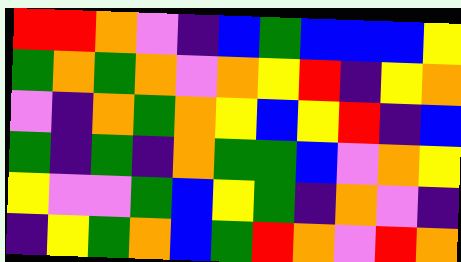[["red", "red", "orange", "violet", "indigo", "blue", "green", "blue", "blue", "blue", "yellow"], ["green", "orange", "green", "orange", "violet", "orange", "yellow", "red", "indigo", "yellow", "orange"], ["violet", "indigo", "orange", "green", "orange", "yellow", "blue", "yellow", "red", "indigo", "blue"], ["green", "indigo", "green", "indigo", "orange", "green", "green", "blue", "violet", "orange", "yellow"], ["yellow", "violet", "violet", "green", "blue", "yellow", "green", "indigo", "orange", "violet", "indigo"], ["indigo", "yellow", "green", "orange", "blue", "green", "red", "orange", "violet", "red", "orange"]]